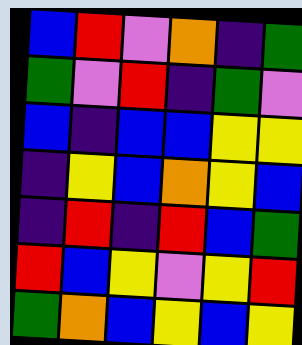[["blue", "red", "violet", "orange", "indigo", "green"], ["green", "violet", "red", "indigo", "green", "violet"], ["blue", "indigo", "blue", "blue", "yellow", "yellow"], ["indigo", "yellow", "blue", "orange", "yellow", "blue"], ["indigo", "red", "indigo", "red", "blue", "green"], ["red", "blue", "yellow", "violet", "yellow", "red"], ["green", "orange", "blue", "yellow", "blue", "yellow"]]